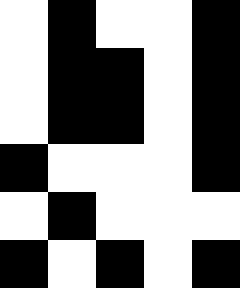[["white", "black", "white", "white", "black"], ["white", "black", "black", "white", "black"], ["white", "black", "black", "white", "black"], ["black", "white", "white", "white", "black"], ["white", "black", "white", "white", "white"], ["black", "white", "black", "white", "black"]]